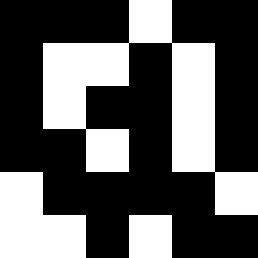[["black", "black", "black", "white", "black", "black"], ["black", "white", "white", "black", "white", "black"], ["black", "white", "black", "black", "white", "black"], ["black", "black", "white", "black", "white", "black"], ["white", "black", "black", "black", "black", "white"], ["white", "white", "black", "white", "black", "black"]]